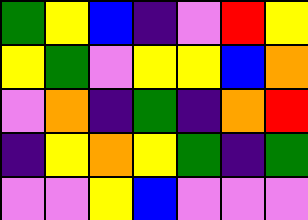[["green", "yellow", "blue", "indigo", "violet", "red", "yellow"], ["yellow", "green", "violet", "yellow", "yellow", "blue", "orange"], ["violet", "orange", "indigo", "green", "indigo", "orange", "red"], ["indigo", "yellow", "orange", "yellow", "green", "indigo", "green"], ["violet", "violet", "yellow", "blue", "violet", "violet", "violet"]]